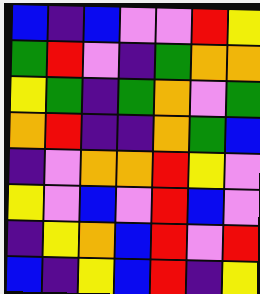[["blue", "indigo", "blue", "violet", "violet", "red", "yellow"], ["green", "red", "violet", "indigo", "green", "orange", "orange"], ["yellow", "green", "indigo", "green", "orange", "violet", "green"], ["orange", "red", "indigo", "indigo", "orange", "green", "blue"], ["indigo", "violet", "orange", "orange", "red", "yellow", "violet"], ["yellow", "violet", "blue", "violet", "red", "blue", "violet"], ["indigo", "yellow", "orange", "blue", "red", "violet", "red"], ["blue", "indigo", "yellow", "blue", "red", "indigo", "yellow"]]